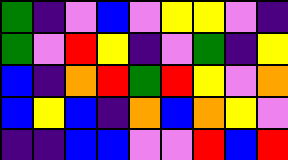[["green", "indigo", "violet", "blue", "violet", "yellow", "yellow", "violet", "indigo"], ["green", "violet", "red", "yellow", "indigo", "violet", "green", "indigo", "yellow"], ["blue", "indigo", "orange", "red", "green", "red", "yellow", "violet", "orange"], ["blue", "yellow", "blue", "indigo", "orange", "blue", "orange", "yellow", "violet"], ["indigo", "indigo", "blue", "blue", "violet", "violet", "red", "blue", "red"]]